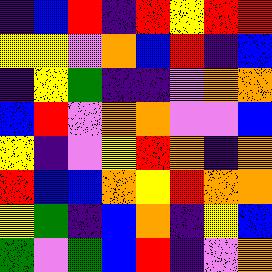[["indigo", "blue", "red", "indigo", "red", "yellow", "red", "red"], ["yellow", "yellow", "violet", "orange", "blue", "red", "indigo", "blue"], ["indigo", "yellow", "green", "indigo", "indigo", "violet", "orange", "orange"], ["blue", "red", "violet", "orange", "orange", "violet", "violet", "blue"], ["yellow", "indigo", "violet", "yellow", "red", "orange", "indigo", "orange"], ["red", "blue", "blue", "orange", "yellow", "red", "orange", "orange"], ["yellow", "green", "indigo", "blue", "orange", "indigo", "yellow", "blue"], ["green", "violet", "green", "blue", "red", "indigo", "violet", "orange"]]